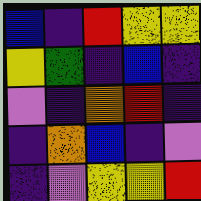[["blue", "indigo", "red", "yellow", "yellow"], ["yellow", "green", "indigo", "blue", "indigo"], ["violet", "indigo", "orange", "red", "indigo"], ["indigo", "orange", "blue", "indigo", "violet"], ["indigo", "violet", "yellow", "yellow", "red"]]